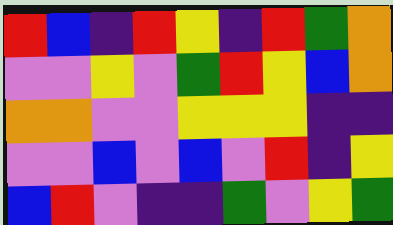[["red", "blue", "indigo", "red", "yellow", "indigo", "red", "green", "orange"], ["violet", "violet", "yellow", "violet", "green", "red", "yellow", "blue", "orange"], ["orange", "orange", "violet", "violet", "yellow", "yellow", "yellow", "indigo", "indigo"], ["violet", "violet", "blue", "violet", "blue", "violet", "red", "indigo", "yellow"], ["blue", "red", "violet", "indigo", "indigo", "green", "violet", "yellow", "green"]]